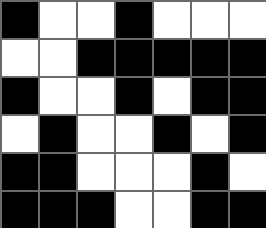[["black", "white", "white", "black", "white", "white", "white"], ["white", "white", "black", "black", "black", "black", "black"], ["black", "white", "white", "black", "white", "black", "black"], ["white", "black", "white", "white", "black", "white", "black"], ["black", "black", "white", "white", "white", "black", "white"], ["black", "black", "black", "white", "white", "black", "black"]]